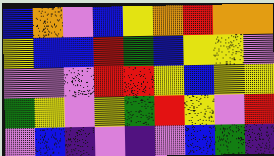[["blue", "orange", "violet", "blue", "yellow", "orange", "red", "orange", "orange"], ["yellow", "blue", "blue", "red", "green", "blue", "yellow", "yellow", "violet"], ["violet", "violet", "violet", "red", "red", "yellow", "blue", "yellow", "yellow"], ["green", "yellow", "violet", "yellow", "green", "red", "yellow", "violet", "red"], ["violet", "blue", "indigo", "violet", "indigo", "violet", "blue", "green", "indigo"]]